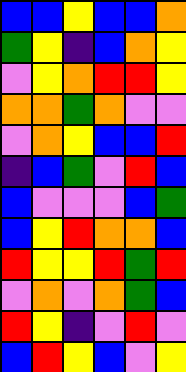[["blue", "blue", "yellow", "blue", "blue", "orange"], ["green", "yellow", "indigo", "blue", "orange", "yellow"], ["violet", "yellow", "orange", "red", "red", "yellow"], ["orange", "orange", "green", "orange", "violet", "violet"], ["violet", "orange", "yellow", "blue", "blue", "red"], ["indigo", "blue", "green", "violet", "red", "blue"], ["blue", "violet", "violet", "violet", "blue", "green"], ["blue", "yellow", "red", "orange", "orange", "blue"], ["red", "yellow", "yellow", "red", "green", "red"], ["violet", "orange", "violet", "orange", "green", "blue"], ["red", "yellow", "indigo", "violet", "red", "violet"], ["blue", "red", "yellow", "blue", "violet", "yellow"]]